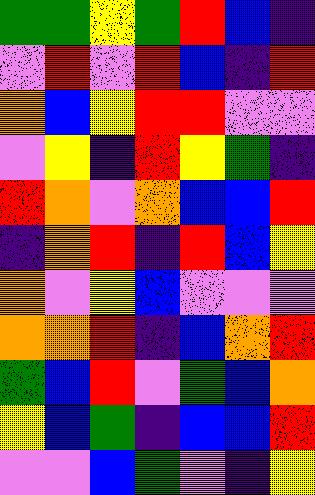[["green", "green", "yellow", "green", "red", "blue", "indigo"], ["violet", "red", "violet", "red", "blue", "indigo", "red"], ["orange", "blue", "yellow", "red", "red", "violet", "violet"], ["violet", "yellow", "indigo", "red", "yellow", "green", "indigo"], ["red", "orange", "violet", "orange", "blue", "blue", "red"], ["indigo", "orange", "red", "indigo", "red", "blue", "yellow"], ["orange", "violet", "yellow", "blue", "violet", "violet", "violet"], ["orange", "orange", "red", "indigo", "blue", "orange", "red"], ["green", "blue", "red", "violet", "green", "blue", "orange"], ["yellow", "blue", "green", "indigo", "blue", "blue", "red"], ["violet", "violet", "blue", "green", "violet", "indigo", "yellow"]]